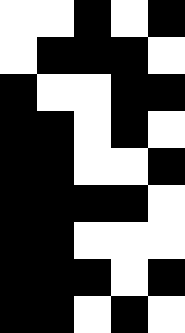[["white", "white", "black", "white", "black"], ["white", "black", "black", "black", "white"], ["black", "white", "white", "black", "black"], ["black", "black", "white", "black", "white"], ["black", "black", "white", "white", "black"], ["black", "black", "black", "black", "white"], ["black", "black", "white", "white", "white"], ["black", "black", "black", "white", "black"], ["black", "black", "white", "black", "white"]]